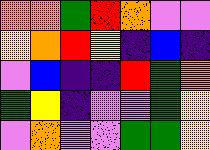[["orange", "orange", "green", "red", "orange", "violet", "violet"], ["yellow", "orange", "red", "yellow", "indigo", "blue", "indigo"], ["violet", "blue", "indigo", "indigo", "red", "green", "orange"], ["green", "yellow", "indigo", "violet", "violet", "green", "yellow"], ["violet", "orange", "violet", "violet", "green", "green", "yellow"]]